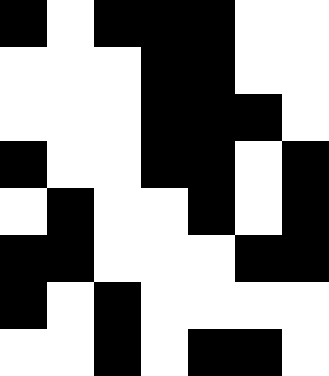[["black", "white", "black", "black", "black", "white", "white"], ["white", "white", "white", "black", "black", "white", "white"], ["white", "white", "white", "black", "black", "black", "white"], ["black", "white", "white", "black", "black", "white", "black"], ["white", "black", "white", "white", "black", "white", "black"], ["black", "black", "white", "white", "white", "black", "black"], ["black", "white", "black", "white", "white", "white", "white"], ["white", "white", "black", "white", "black", "black", "white"]]